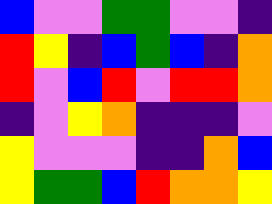[["blue", "violet", "violet", "green", "green", "violet", "violet", "indigo"], ["red", "yellow", "indigo", "blue", "green", "blue", "indigo", "orange"], ["red", "violet", "blue", "red", "violet", "red", "red", "orange"], ["indigo", "violet", "yellow", "orange", "indigo", "indigo", "indigo", "violet"], ["yellow", "violet", "violet", "violet", "indigo", "indigo", "orange", "blue"], ["yellow", "green", "green", "blue", "red", "orange", "orange", "yellow"]]